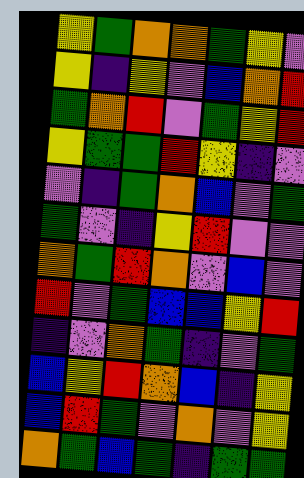[["yellow", "green", "orange", "orange", "green", "yellow", "violet"], ["yellow", "indigo", "yellow", "violet", "blue", "orange", "red"], ["green", "orange", "red", "violet", "green", "yellow", "red"], ["yellow", "green", "green", "red", "yellow", "indigo", "violet"], ["violet", "indigo", "green", "orange", "blue", "violet", "green"], ["green", "violet", "indigo", "yellow", "red", "violet", "violet"], ["orange", "green", "red", "orange", "violet", "blue", "violet"], ["red", "violet", "green", "blue", "blue", "yellow", "red"], ["indigo", "violet", "orange", "green", "indigo", "violet", "green"], ["blue", "yellow", "red", "orange", "blue", "indigo", "yellow"], ["blue", "red", "green", "violet", "orange", "violet", "yellow"], ["orange", "green", "blue", "green", "indigo", "green", "green"]]